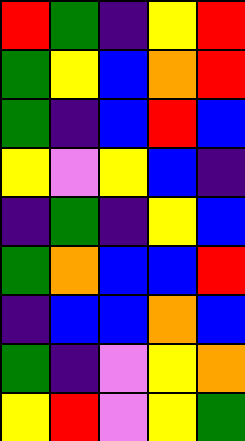[["red", "green", "indigo", "yellow", "red"], ["green", "yellow", "blue", "orange", "red"], ["green", "indigo", "blue", "red", "blue"], ["yellow", "violet", "yellow", "blue", "indigo"], ["indigo", "green", "indigo", "yellow", "blue"], ["green", "orange", "blue", "blue", "red"], ["indigo", "blue", "blue", "orange", "blue"], ["green", "indigo", "violet", "yellow", "orange"], ["yellow", "red", "violet", "yellow", "green"]]